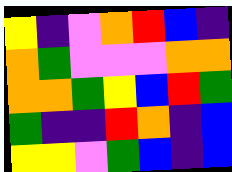[["yellow", "indigo", "violet", "orange", "red", "blue", "indigo"], ["orange", "green", "violet", "violet", "violet", "orange", "orange"], ["orange", "orange", "green", "yellow", "blue", "red", "green"], ["green", "indigo", "indigo", "red", "orange", "indigo", "blue"], ["yellow", "yellow", "violet", "green", "blue", "indigo", "blue"]]